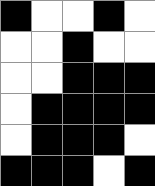[["black", "white", "white", "black", "white"], ["white", "white", "black", "white", "white"], ["white", "white", "black", "black", "black"], ["white", "black", "black", "black", "black"], ["white", "black", "black", "black", "white"], ["black", "black", "black", "white", "black"]]